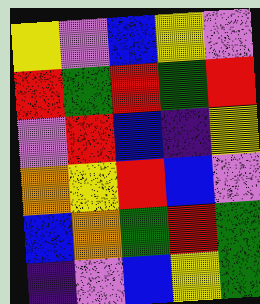[["yellow", "violet", "blue", "yellow", "violet"], ["red", "green", "red", "green", "red"], ["violet", "red", "blue", "indigo", "yellow"], ["orange", "yellow", "red", "blue", "violet"], ["blue", "orange", "green", "red", "green"], ["indigo", "violet", "blue", "yellow", "green"]]